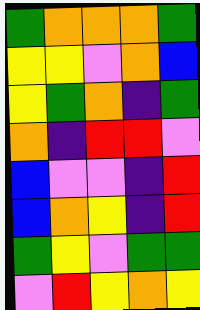[["green", "orange", "orange", "orange", "green"], ["yellow", "yellow", "violet", "orange", "blue"], ["yellow", "green", "orange", "indigo", "green"], ["orange", "indigo", "red", "red", "violet"], ["blue", "violet", "violet", "indigo", "red"], ["blue", "orange", "yellow", "indigo", "red"], ["green", "yellow", "violet", "green", "green"], ["violet", "red", "yellow", "orange", "yellow"]]